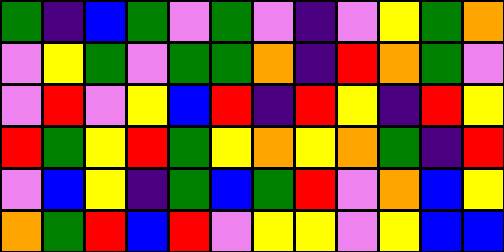[["green", "indigo", "blue", "green", "violet", "green", "violet", "indigo", "violet", "yellow", "green", "orange"], ["violet", "yellow", "green", "violet", "green", "green", "orange", "indigo", "red", "orange", "green", "violet"], ["violet", "red", "violet", "yellow", "blue", "red", "indigo", "red", "yellow", "indigo", "red", "yellow"], ["red", "green", "yellow", "red", "green", "yellow", "orange", "yellow", "orange", "green", "indigo", "red"], ["violet", "blue", "yellow", "indigo", "green", "blue", "green", "red", "violet", "orange", "blue", "yellow"], ["orange", "green", "red", "blue", "red", "violet", "yellow", "yellow", "violet", "yellow", "blue", "blue"]]